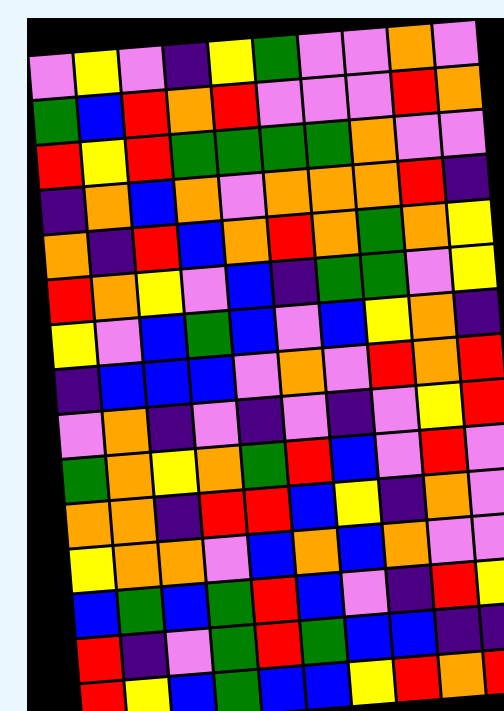[["violet", "yellow", "violet", "indigo", "yellow", "green", "violet", "violet", "orange", "violet"], ["green", "blue", "red", "orange", "red", "violet", "violet", "violet", "red", "orange"], ["red", "yellow", "red", "green", "green", "green", "green", "orange", "violet", "violet"], ["indigo", "orange", "blue", "orange", "violet", "orange", "orange", "orange", "red", "indigo"], ["orange", "indigo", "red", "blue", "orange", "red", "orange", "green", "orange", "yellow"], ["red", "orange", "yellow", "violet", "blue", "indigo", "green", "green", "violet", "yellow"], ["yellow", "violet", "blue", "green", "blue", "violet", "blue", "yellow", "orange", "indigo"], ["indigo", "blue", "blue", "blue", "violet", "orange", "violet", "red", "orange", "red"], ["violet", "orange", "indigo", "violet", "indigo", "violet", "indigo", "violet", "yellow", "red"], ["green", "orange", "yellow", "orange", "green", "red", "blue", "violet", "red", "violet"], ["orange", "orange", "indigo", "red", "red", "blue", "yellow", "indigo", "orange", "violet"], ["yellow", "orange", "orange", "violet", "blue", "orange", "blue", "orange", "violet", "violet"], ["blue", "green", "blue", "green", "red", "blue", "violet", "indigo", "red", "yellow"], ["red", "indigo", "violet", "green", "red", "green", "blue", "blue", "indigo", "indigo"], ["red", "yellow", "blue", "green", "blue", "blue", "yellow", "red", "orange", "red"]]